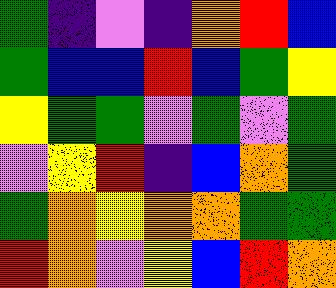[["green", "indigo", "violet", "indigo", "orange", "red", "blue"], ["green", "blue", "blue", "red", "blue", "green", "yellow"], ["yellow", "green", "green", "violet", "green", "violet", "green"], ["violet", "yellow", "red", "indigo", "blue", "orange", "green"], ["green", "orange", "yellow", "orange", "orange", "green", "green"], ["red", "orange", "violet", "yellow", "blue", "red", "orange"]]